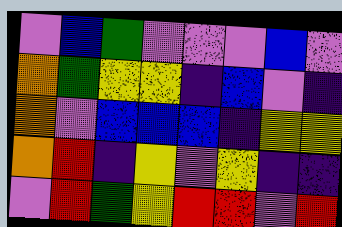[["violet", "blue", "green", "violet", "violet", "violet", "blue", "violet"], ["orange", "green", "yellow", "yellow", "indigo", "blue", "violet", "indigo"], ["orange", "violet", "blue", "blue", "blue", "indigo", "yellow", "yellow"], ["orange", "red", "indigo", "yellow", "violet", "yellow", "indigo", "indigo"], ["violet", "red", "green", "yellow", "red", "red", "violet", "red"]]